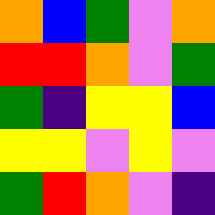[["orange", "blue", "green", "violet", "orange"], ["red", "red", "orange", "violet", "green"], ["green", "indigo", "yellow", "yellow", "blue"], ["yellow", "yellow", "violet", "yellow", "violet"], ["green", "red", "orange", "violet", "indigo"]]